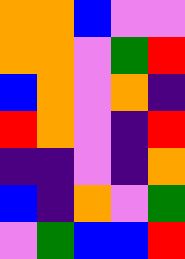[["orange", "orange", "blue", "violet", "violet"], ["orange", "orange", "violet", "green", "red"], ["blue", "orange", "violet", "orange", "indigo"], ["red", "orange", "violet", "indigo", "red"], ["indigo", "indigo", "violet", "indigo", "orange"], ["blue", "indigo", "orange", "violet", "green"], ["violet", "green", "blue", "blue", "red"]]